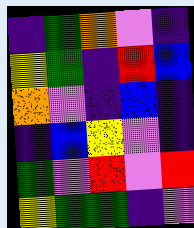[["indigo", "green", "orange", "violet", "indigo"], ["yellow", "green", "indigo", "red", "blue"], ["orange", "violet", "indigo", "blue", "indigo"], ["indigo", "blue", "yellow", "violet", "indigo"], ["green", "violet", "red", "violet", "red"], ["yellow", "green", "green", "indigo", "violet"]]